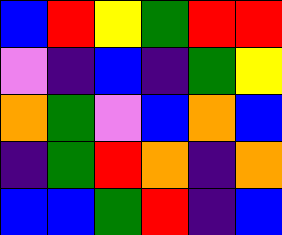[["blue", "red", "yellow", "green", "red", "red"], ["violet", "indigo", "blue", "indigo", "green", "yellow"], ["orange", "green", "violet", "blue", "orange", "blue"], ["indigo", "green", "red", "orange", "indigo", "orange"], ["blue", "blue", "green", "red", "indigo", "blue"]]